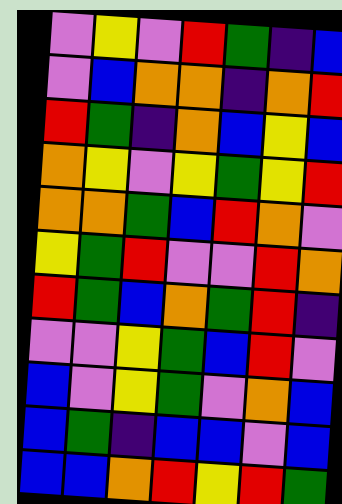[["violet", "yellow", "violet", "red", "green", "indigo", "blue"], ["violet", "blue", "orange", "orange", "indigo", "orange", "red"], ["red", "green", "indigo", "orange", "blue", "yellow", "blue"], ["orange", "yellow", "violet", "yellow", "green", "yellow", "red"], ["orange", "orange", "green", "blue", "red", "orange", "violet"], ["yellow", "green", "red", "violet", "violet", "red", "orange"], ["red", "green", "blue", "orange", "green", "red", "indigo"], ["violet", "violet", "yellow", "green", "blue", "red", "violet"], ["blue", "violet", "yellow", "green", "violet", "orange", "blue"], ["blue", "green", "indigo", "blue", "blue", "violet", "blue"], ["blue", "blue", "orange", "red", "yellow", "red", "green"]]